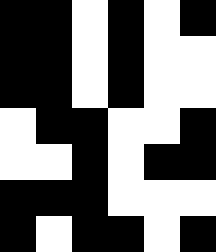[["black", "black", "white", "black", "white", "black"], ["black", "black", "white", "black", "white", "white"], ["black", "black", "white", "black", "white", "white"], ["white", "black", "black", "white", "white", "black"], ["white", "white", "black", "white", "black", "black"], ["black", "black", "black", "white", "white", "white"], ["black", "white", "black", "black", "white", "black"]]